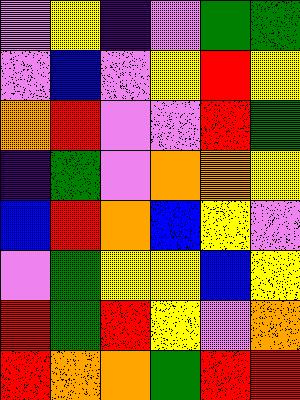[["violet", "yellow", "indigo", "violet", "green", "green"], ["violet", "blue", "violet", "yellow", "red", "yellow"], ["orange", "red", "violet", "violet", "red", "green"], ["indigo", "green", "violet", "orange", "orange", "yellow"], ["blue", "red", "orange", "blue", "yellow", "violet"], ["violet", "green", "yellow", "yellow", "blue", "yellow"], ["red", "green", "red", "yellow", "violet", "orange"], ["red", "orange", "orange", "green", "red", "red"]]